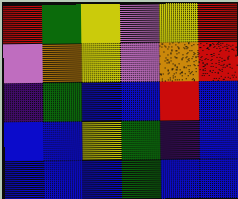[["red", "green", "yellow", "violet", "yellow", "red"], ["violet", "orange", "yellow", "violet", "orange", "red"], ["indigo", "green", "blue", "blue", "red", "blue"], ["blue", "blue", "yellow", "green", "indigo", "blue"], ["blue", "blue", "blue", "green", "blue", "blue"]]